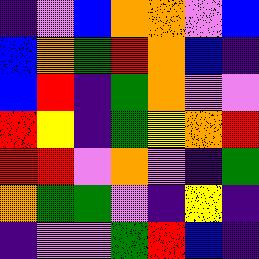[["indigo", "violet", "blue", "orange", "orange", "violet", "blue"], ["blue", "orange", "green", "red", "orange", "blue", "indigo"], ["blue", "red", "indigo", "green", "orange", "violet", "violet"], ["red", "yellow", "indigo", "green", "yellow", "orange", "red"], ["red", "red", "violet", "orange", "violet", "indigo", "green"], ["orange", "green", "green", "violet", "indigo", "yellow", "indigo"], ["indigo", "violet", "violet", "green", "red", "blue", "indigo"]]